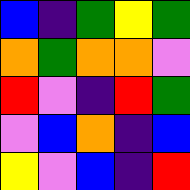[["blue", "indigo", "green", "yellow", "green"], ["orange", "green", "orange", "orange", "violet"], ["red", "violet", "indigo", "red", "green"], ["violet", "blue", "orange", "indigo", "blue"], ["yellow", "violet", "blue", "indigo", "red"]]